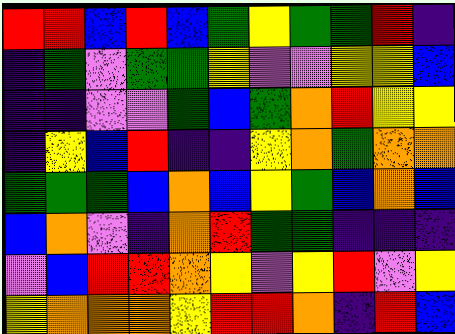[["red", "red", "blue", "red", "blue", "green", "yellow", "green", "green", "red", "indigo"], ["indigo", "green", "violet", "green", "green", "yellow", "violet", "violet", "yellow", "yellow", "blue"], ["indigo", "indigo", "violet", "violet", "green", "blue", "green", "orange", "red", "yellow", "yellow"], ["indigo", "yellow", "blue", "red", "indigo", "indigo", "yellow", "orange", "green", "orange", "orange"], ["green", "green", "green", "blue", "orange", "blue", "yellow", "green", "blue", "orange", "blue"], ["blue", "orange", "violet", "indigo", "orange", "red", "green", "green", "indigo", "indigo", "indigo"], ["violet", "blue", "red", "red", "orange", "yellow", "violet", "yellow", "red", "violet", "yellow"], ["yellow", "orange", "orange", "orange", "yellow", "red", "red", "orange", "indigo", "red", "blue"]]